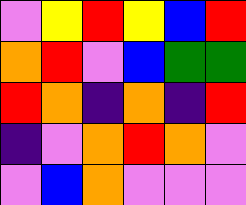[["violet", "yellow", "red", "yellow", "blue", "red"], ["orange", "red", "violet", "blue", "green", "green"], ["red", "orange", "indigo", "orange", "indigo", "red"], ["indigo", "violet", "orange", "red", "orange", "violet"], ["violet", "blue", "orange", "violet", "violet", "violet"]]